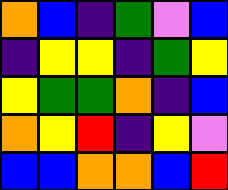[["orange", "blue", "indigo", "green", "violet", "blue"], ["indigo", "yellow", "yellow", "indigo", "green", "yellow"], ["yellow", "green", "green", "orange", "indigo", "blue"], ["orange", "yellow", "red", "indigo", "yellow", "violet"], ["blue", "blue", "orange", "orange", "blue", "red"]]